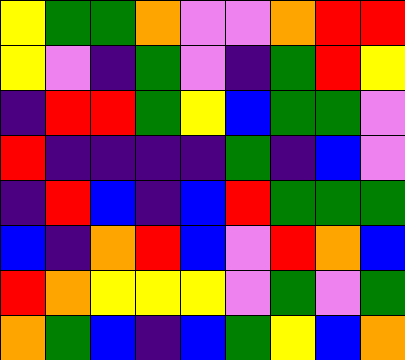[["yellow", "green", "green", "orange", "violet", "violet", "orange", "red", "red"], ["yellow", "violet", "indigo", "green", "violet", "indigo", "green", "red", "yellow"], ["indigo", "red", "red", "green", "yellow", "blue", "green", "green", "violet"], ["red", "indigo", "indigo", "indigo", "indigo", "green", "indigo", "blue", "violet"], ["indigo", "red", "blue", "indigo", "blue", "red", "green", "green", "green"], ["blue", "indigo", "orange", "red", "blue", "violet", "red", "orange", "blue"], ["red", "orange", "yellow", "yellow", "yellow", "violet", "green", "violet", "green"], ["orange", "green", "blue", "indigo", "blue", "green", "yellow", "blue", "orange"]]